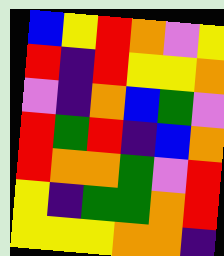[["blue", "yellow", "red", "orange", "violet", "yellow"], ["red", "indigo", "red", "yellow", "yellow", "orange"], ["violet", "indigo", "orange", "blue", "green", "violet"], ["red", "green", "red", "indigo", "blue", "orange"], ["red", "orange", "orange", "green", "violet", "red"], ["yellow", "indigo", "green", "green", "orange", "red"], ["yellow", "yellow", "yellow", "orange", "orange", "indigo"]]